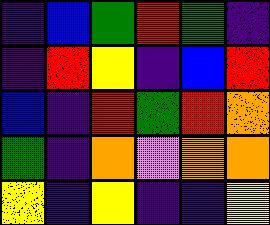[["indigo", "blue", "green", "red", "green", "indigo"], ["indigo", "red", "yellow", "indigo", "blue", "red"], ["blue", "indigo", "red", "green", "red", "orange"], ["green", "indigo", "orange", "violet", "orange", "orange"], ["yellow", "indigo", "yellow", "indigo", "indigo", "yellow"]]